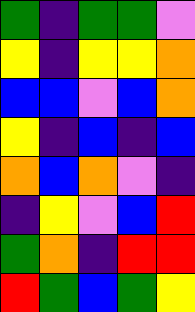[["green", "indigo", "green", "green", "violet"], ["yellow", "indigo", "yellow", "yellow", "orange"], ["blue", "blue", "violet", "blue", "orange"], ["yellow", "indigo", "blue", "indigo", "blue"], ["orange", "blue", "orange", "violet", "indigo"], ["indigo", "yellow", "violet", "blue", "red"], ["green", "orange", "indigo", "red", "red"], ["red", "green", "blue", "green", "yellow"]]